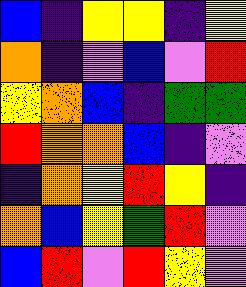[["blue", "indigo", "yellow", "yellow", "indigo", "yellow"], ["orange", "indigo", "violet", "blue", "violet", "red"], ["yellow", "orange", "blue", "indigo", "green", "green"], ["red", "orange", "orange", "blue", "indigo", "violet"], ["indigo", "orange", "yellow", "red", "yellow", "indigo"], ["orange", "blue", "yellow", "green", "red", "violet"], ["blue", "red", "violet", "red", "yellow", "violet"]]